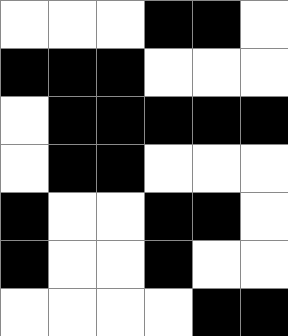[["white", "white", "white", "black", "black", "white"], ["black", "black", "black", "white", "white", "white"], ["white", "black", "black", "black", "black", "black"], ["white", "black", "black", "white", "white", "white"], ["black", "white", "white", "black", "black", "white"], ["black", "white", "white", "black", "white", "white"], ["white", "white", "white", "white", "black", "black"]]